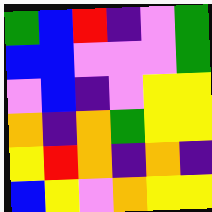[["green", "blue", "red", "indigo", "violet", "green"], ["blue", "blue", "violet", "violet", "violet", "green"], ["violet", "blue", "indigo", "violet", "yellow", "yellow"], ["orange", "indigo", "orange", "green", "yellow", "yellow"], ["yellow", "red", "orange", "indigo", "orange", "indigo"], ["blue", "yellow", "violet", "orange", "yellow", "yellow"]]